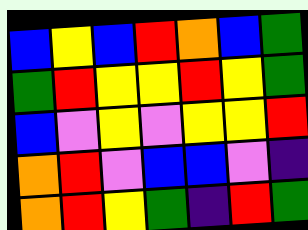[["blue", "yellow", "blue", "red", "orange", "blue", "green"], ["green", "red", "yellow", "yellow", "red", "yellow", "green"], ["blue", "violet", "yellow", "violet", "yellow", "yellow", "red"], ["orange", "red", "violet", "blue", "blue", "violet", "indigo"], ["orange", "red", "yellow", "green", "indigo", "red", "green"]]